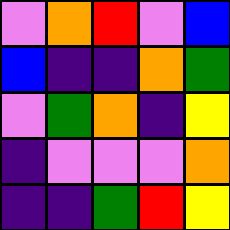[["violet", "orange", "red", "violet", "blue"], ["blue", "indigo", "indigo", "orange", "green"], ["violet", "green", "orange", "indigo", "yellow"], ["indigo", "violet", "violet", "violet", "orange"], ["indigo", "indigo", "green", "red", "yellow"]]